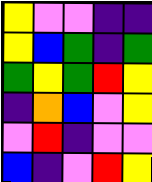[["yellow", "violet", "violet", "indigo", "indigo"], ["yellow", "blue", "green", "indigo", "green"], ["green", "yellow", "green", "red", "yellow"], ["indigo", "orange", "blue", "violet", "yellow"], ["violet", "red", "indigo", "violet", "violet"], ["blue", "indigo", "violet", "red", "yellow"]]